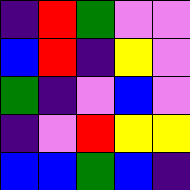[["indigo", "red", "green", "violet", "violet"], ["blue", "red", "indigo", "yellow", "violet"], ["green", "indigo", "violet", "blue", "violet"], ["indigo", "violet", "red", "yellow", "yellow"], ["blue", "blue", "green", "blue", "indigo"]]